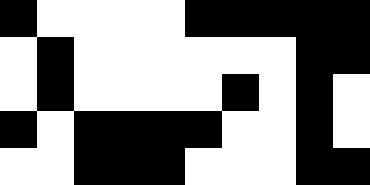[["black", "white", "white", "white", "white", "black", "black", "black", "black", "black"], ["white", "black", "white", "white", "white", "white", "white", "white", "black", "black"], ["white", "black", "white", "white", "white", "white", "black", "white", "black", "white"], ["black", "white", "black", "black", "black", "black", "white", "white", "black", "white"], ["white", "white", "black", "black", "black", "white", "white", "white", "black", "black"]]